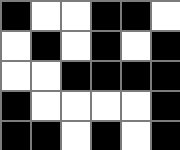[["black", "white", "white", "black", "black", "white"], ["white", "black", "white", "black", "white", "black"], ["white", "white", "black", "black", "black", "black"], ["black", "white", "white", "white", "white", "black"], ["black", "black", "white", "black", "white", "black"]]